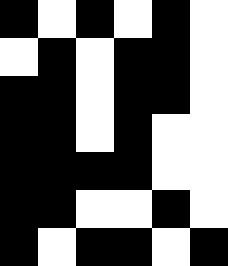[["black", "white", "black", "white", "black", "white"], ["white", "black", "white", "black", "black", "white"], ["black", "black", "white", "black", "black", "white"], ["black", "black", "white", "black", "white", "white"], ["black", "black", "black", "black", "white", "white"], ["black", "black", "white", "white", "black", "white"], ["black", "white", "black", "black", "white", "black"]]